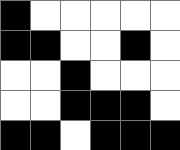[["black", "white", "white", "white", "white", "white"], ["black", "black", "white", "white", "black", "white"], ["white", "white", "black", "white", "white", "white"], ["white", "white", "black", "black", "black", "white"], ["black", "black", "white", "black", "black", "black"]]